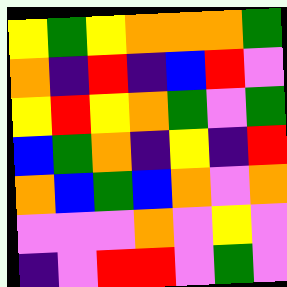[["yellow", "green", "yellow", "orange", "orange", "orange", "green"], ["orange", "indigo", "red", "indigo", "blue", "red", "violet"], ["yellow", "red", "yellow", "orange", "green", "violet", "green"], ["blue", "green", "orange", "indigo", "yellow", "indigo", "red"], ["orange", "blue", "green", "blue", "orange", "violet", "orange"], ["violet", "violet", "violet", "orange", "violet", "yellow", "violet"], ["indigo", "violet", "red", "red", "violet", "green", "violet"]]